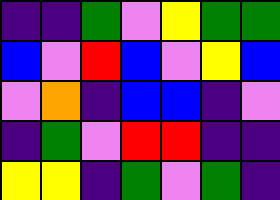[["indigo", "indigo", "green", "violet", "yellow", "green", "green"], ["blue", "violet", "red", "blue", "violet", "yellow", "blue"], ["violet", "orange", "indigo", "blue", "blue", "indigo", "violet"], ["indigo", "green", "violet", "red", "red", "indigo", "indigo"], ["yellow", "yellow", "indigo", "green", "violet", "green", "indigo"]]